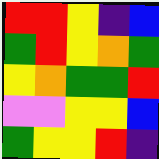[["red", "red", "yellow", "indigo", "blue"], ["green", "red", "yellow", "orange", "green"], ["yellow", "orange", "green", "green", "red"], ["violet", "violet", "yellow", "yellow", "blue"], ["green", "yellow", "yellow", "red", "indigo"]]